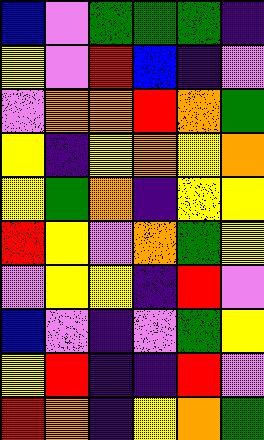[["blue", "violet", "green", "green", "green", "indigo"], ["yellow", "violet", "red", "blue", "indigo", "violet"], ["violet", "orange", "orange", "red", "orange", "green"], ["yellow", "indigo", "yellow", "orange", "yellow", "orange"], ["yellow", "green", "orange", "indigo", "yellow", "yellow"], ["red", "yellow", "violet", "orange", "green", "yellow"], ["violet", "yellow", "yellow", "indigo", "red", "violet"], ["blue", "violet", "indigo", "violet", "green", "yellow"], ["yellow", "red", "indigo", "indigo", "red", "violet"], ["red", "orange", "indigo", "yellow", "orange", "green"]]